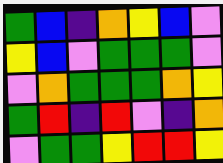[["green", "blue", "indigo", "orange", "yellow", "blue", "violet"], ["yellow", "blue", "violet", "green", "green", "green", "violet"], ["violet", "orange", "green", "green", "green", "orange", "yellow"], ["green", "red", "indigo", "red", "violet", "indigo", "orange"], ["violet", "green", "green", "yellow", "red", "red", "yellow"]]